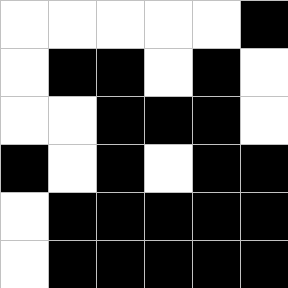[["white", "white", "white", "white", "white", "black"], ["white", "black", "black", "white", "black", "white"], ["white", "white", "black", "black", "black", "white"], ["black", "white", "black", "white", "black", "black"], ["white", "black", "black", "black", "black", "black"], ["white", "black", "black", "black", "black", "black"]]